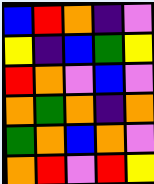[["blue", "red", "orange", "indigo", "violet"], ["yellow", "indigo", "blue", "green", "yellow"], ["red", "orange", "violet", "blue", "violet"], ["orange", "green", "orange", "indigo", "orange"], ["green", "orange", "blue", "orange", "violet"], ["orange", "red", "violet", "red", "yellow"]]